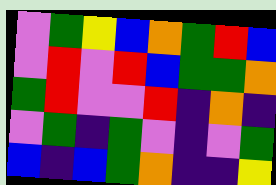[["violet", "green", "yellow", "blue", "orange", "green", "red", "blue"], ["violet", "red", "violet", "red", "blue", "green", "green", "orange"], ["green", "red", "violet", "violet", "red", "indigo", "orange", "indigo"], ["violet", "green", "indigo", "green", "violet", "indigo", "violet", "green"], ["blue", "indigo", "blue", "green", "orange", "indigo", "indigo", "yellow"]]